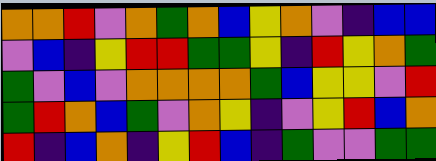[["orange", "orange", "red", "violet", "orange", "green", "orange", "blue", "yellow", "orange", "violet", "indigo", "blue", "blue"], ["violet", "blue", "indigo", "yellow", "red", "red", "green", "green", "yellow", "indigo", "red", "yellow", "orange", "green"], ["green", "violet", "blue", "violet", "orange", "orange", "orange", "orange", "green", "blue", "yellow", "yellow", "violet", "red"], ["green", "red", "orange", "blue", "green", "violet", "orange", "yellow", "indigo", "violet", "yellow", "red", "blue", "orange"], ["red", "indigo", "blue", "orange", "indigo", "yellow", "red", "blue", "indigo", "green", "violet", "violet", "green", "green"]]